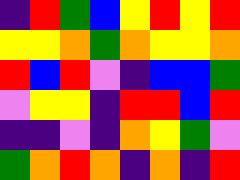[["indigo", "red", "green", "blue", "yellow", "red", "yellow", "red"], ["yellow", "yellow", "orange", "green", "orange", "yellow", "yellow", "orange"], ["red", "blue", "red", "violet", "indigo", "blue", "blue", "green"], ["violet", "yellow", "yellow", "indigo", "red", "red", "blue", "red"], ["indigo", "indigo", "violet", "indigo", "orange", "yellow", "green", "violet"], ["green", "orange", "red", "orange", "indigo", "orange", "indigo", "red"]]